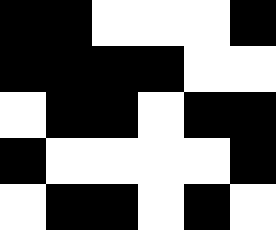[["black", "black", "white", "white", "white", "black"], ["black", "black", "black", "black", "white", "white"], ["white", "black", "black", "white", "black", "black"], ["black", "white", "white", "white", "white", "black"], ["white", "black", "black", "white", "black", "white"]]